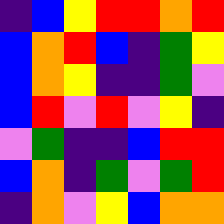[["indigo", "blue", "yellow", "red", "red", "orange", "red"], ["blue", "orange", "red", "blue", "indigo", "green", "yellow"], ["blue", "orange", "yellow", "indigo", "indigo", "green", "violet"], ["blue", "red", "violet", "red", "violet", "yellow", "indigo"], ["violet", "green", "indigo", "indigo", "blue", "red", "red"], ["blue", "orange", "indigo", "green", "violet", "green", "red"], ["indigo", "orange", "violet", "yellow", "blue", "orange", "orange"]]